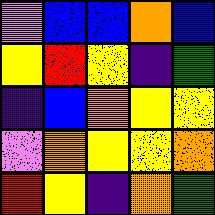[["violet", "blue", "blue", "orange", "blue"], ["yellow", "red", "yellow", "indigo", "green"], ["indigo", "blue", "orange", "yellow", "yellow"], ["violet", "orange", "yellow", "yellow", "orange"], ["red", "yellow", "indigo", "orange", "green"]]